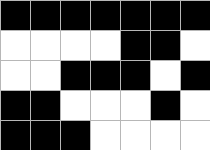[["black", "black", "black", "black", "black", "black", "black"], ["white", "white", "white", "white", "black", "black", "white"], ["white", "white", "black", "black", "black", "white", "black"], ["black", "black", "white", "white", "white", "black", "white"], ["black", "black", "black", "white", "white", "white", "white"]]